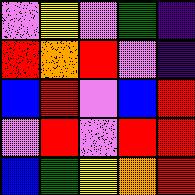[["violet", "yellow", "violet", "green", "indigo"], ["red", "orange", "red", "violet", "indigo"], ["blue", "red", "violet", "blue", "red"], ["violet", "red", "violet", "red", "red"], ["blue", "green", "yellow", "orange", "red"]]